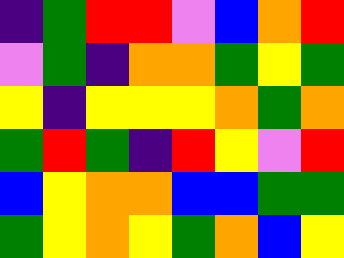[["indigo", "green", "red", "red", "violet", "blue", "orange", "red"], ["violet", "green", "indigo", "orange", "orange", "green", "yellow", "green"], ["yellow", "indigo", "yellow", "yellow", "yellow", "orange", "green", "orange"], ["green", "red", "green", "indigo", "red", "yellow", "violet", "red"], ["blue", "yellow", "orange", "orange", "blue", "blue", "green", "green"], ["green", "yellow", "orange", "yellow", "green", "orange", "blue", "yellow"]]